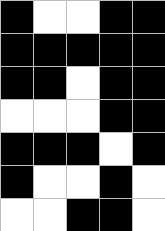[["black", "white", "white", "black", "black"], ["black", "black", "black", "black", "black"], ["black", "black", "white", "black", "black"], ["white", "white", "white", "black", "black"], ["black", "black", "black", "white", "black"], ["black", "white", "white", "black", "white"], ["white", "white", "black", "black", "white"]]